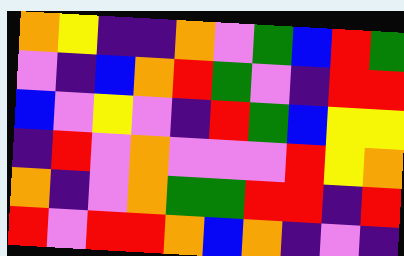[["orange", "yellow", "indigo", "indigo", "orange", "violet", "green", "blue", "red", "green"], ["violet", "indigo", "blue", "orange", "red", "green", "violet", "indigo", "red", "red"], ["blue", "violet", "yellow", "violet", "indigo", "red", "green", "blue", "yellow", "yellow"], ["indigo", "red", "violet", "orange", "violet", "violet", "violet", "red", "yellow", "orange"], ["orange", "indigo", "violet", "orange", "green", "green", "red", "red", "indigo", "red"], ["red", "violet", "red", "red", "orange", "blue", "orange", "indigo", "violet", "indigo"]]